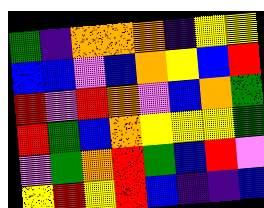[["green", "indigo", "orange", "orange", "orange", "indigo", "yellow", "yellow"], ["blue", "blue", "violet", "blue", "orange", "yellow", "blue", "red"], ["red", "violet", "red", "orange", "violet", "blue", "orange", "green"], ["red", "green", "blue", "orange", "yellow", "yellow", "yellow", "green"], ["violet", "green", "orange", "red", "green", "blue", "red", "violet"], ["yellow", "red", "yellow", "red", "blue", "indigo", "indigo", "blue"]]